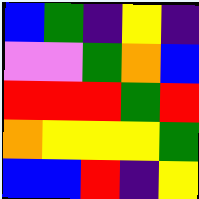[["blue", "green", "indigo", "yellow", "indigo"], ["violet", "violet", "green", "orange", "blue"], ["red", "red", "red", "green", "red"], ["orange", "yellow", "yellow", "yellow", "green"], ["blue", "blue", "red", "indigo", "yellow"]]